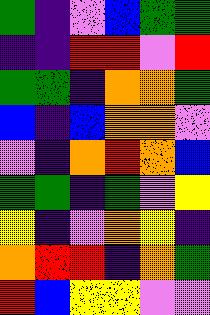[["green", "indigo", "violet", "blue", "green", "green"], ["indigo", "indigo", "red", "red", "violet", "red"], ["green", "green", "indigo", "orange", "orange", "green"], ["blue", "indigo", "blue", "orange", "orange", "violet"], ["violet", "indigo", "orange", "red", "orange", "blue"], ["green", "green", "indigo", "green", "violet", "yellow"], ["yellow", "indigo", "violet", "orange", "yellow", "indigo"], ["orange", "red", "red", "indigo", "orange", "green"], ["red", "blue", "yellow", "yellow", "violet", "violet"]]